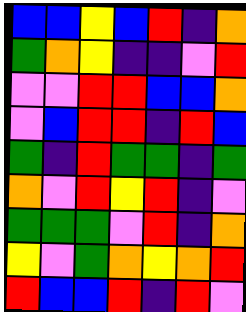[["blue", "blue", "yellow", "blue", "red", "indigo", "orange"], ["green", "orange", "yellow", "indigo", "indigo", "violet", "red"], ["violet", "violet", "red", "red", "blue", "blue", "orange"], ["violet", "blue", "red", "red", "indigo", "red", "blue"], ["green", "indigo", "red", "green", "green", "indigo", "green"], ["orange", "violet", "red", "yellow", "red", "indigo", "violet"], ["green", "green", "green", "violet", "red", "indigo", "orange"], ["yellow", "violet", "green", "orange", "yellow", "orange", "red"], ["red", "blue", "blue", "red", "indigo", "red", "violet"]]